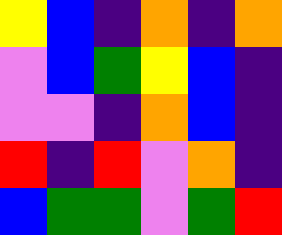[["yellow", "blue", "indigo", "orange", "indigo", "orange"], ["violet", "blue", "green", "yellow", "blue", "indigo"], ["violet", "violet", "indigo", "orange", "blue", "indigo"], ["red", "indigo", "red", "violet", "orange", "indigo"], ["blue", "green", "green", "violet", "green", "red"]]